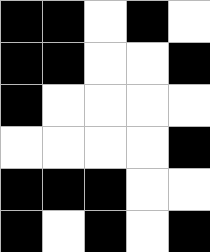[["black", "black", "white", "black", "white"], ["black", "black", "white", "white", "black"], ["black", "white", "white", "white", "white"], ["white", "white", "white", "white", "black"], ["black", "black", "black", "white", "white"], ["black", "white", "black", "white", "black"]]